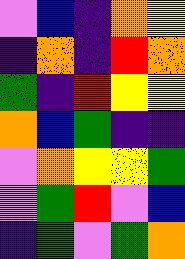[["violet", "blue", "indigo", "orange", "yellow"], ["indigo", "orange", "indigo", "red", "orange"], ["green", "indigo", "red", "yellow", "yellow"], ["orange", "blue", "green", "indigo", "indigo"], ["violet", "orange", "yellow", "yellow", "green"], ["violet", "green", "red", "violet", "blue"], ["indigo", "green", "violet", "green", "orange"]]